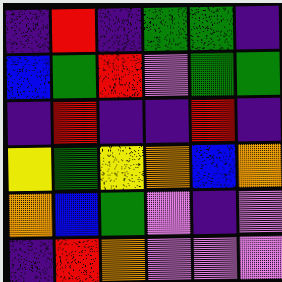[["indigo", "red", "indigo", "green", "green", "indigo"], ["blue", "green", "red", "violet", "green", "green"], ["indigo", "red", "indigo", "indigo", "red", "indigo"], ["yellow", "green", "yellow", "orange", "blue", "orange"], ["orange", "blue", "green", "violet", "indigo", "violet"], ["indigo", "red", "orange", "violet", "violet", "violet"]]